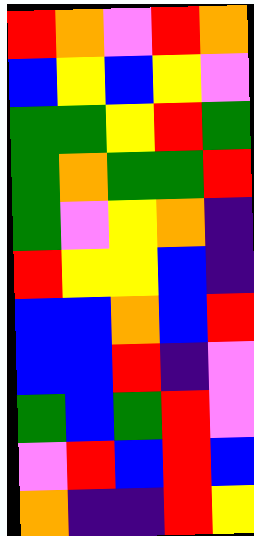[["red", "orange", "violet", "red", "orange"], ["blue", "yellow", "blue", "yellow", "violet"], ["green", "green", "yellow", "red", "green"], ["green", "orange", "green", "green", "red"], ["green", "violet", "yellow", "orange", "indigo"], ["red", "yellow", "yellow", "blue", "indigo"], ["blue", "blue", "orange", "blue", "red"], ["blue", "blue", "red", "indigo", "violet"], ["green", "blue", "green", "red", "violet"], ["violet", "red", "blue", "red", "blue"], ["orange", "indigo", "indigo", "red", "yellow"]]